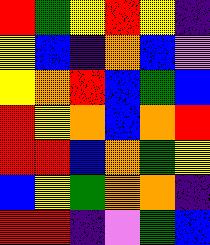[["red", "green", "yellow", "red", "yellow", "indigo"], ["yellow", "blue", "indigo", "orange", "blue", "violet"], ["yellow", "orange", "red", "blue", "green", "blue"], ["red", "yellow", "orange", "blue", "orange", "red"], ["red", "red", "blue", "orange", "green", "yellow"], ["blue", "yellow", "green", "orange", "orange", "indigo"], ["red", "red", "indigo", "violet", "green", "blue"]]